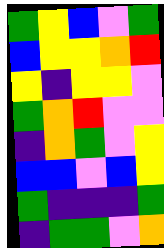[["green", "yellow", "blue", "violet", "green"], ["blue", "yellow", "yellow", "orange", "red"], ["yellow", "indigo", "yellow", "yellow", "violet"], ["green", "orange", "red", "violet", "violet"], ["indigo", "orange", "green", "violet", "yellow"], ["blue", "blue", "violet", "blue", "yellow"], ["green", "indigo", "indigo", "indigo", "green"], ["indigo", "green", "green", "violet", "orange"]]